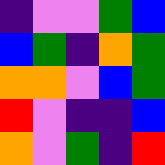[["indigo", "violet", "violet", "green", "blue"], ["blue", "green", "indigo", "orange", "green"], ["orange", "orange", "violet", "blue", "green"], ["red", "violet", "indigo", "indigo", "blue"], ["orange", "violet", "green", "indigo", "red"]]